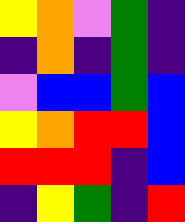[["yellow", "orange", "violet", "green", "indigo"], ["indigo", "orange", "indigo", "green", "indigo"], ["violet", "blue", "blue", "green", "blue"], ["yellow", "orange", "red", "red", "blue"], ["red", "red", "red", "indigo", "blue"], ["indigo", "yellow", "green", "indigo", "red"]]